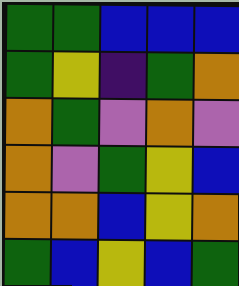[["green", "green", "blue", "blue", "blue"], ["green", "yellow", "indigo", "green", "orange"], ["orange", "green", "violet", "orange", "violet"], ["orange", "violet", "green", "yellow", "blue"], ["orange", "orange", "blue", "yellow", "orange"], ["green", "blue", "yellow", "blue", "green"]]